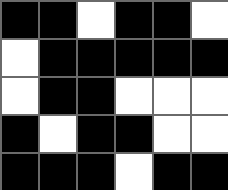[["black", "black", "white", "black", "black", "white"], ["white", "black", "black", "black", "black", "black"], ["white", "black", "black", "white", "white", "white"], ["black", "white", "black", "black", "white", "white"], ["black", "black", "black", "white", "black", "black"]]